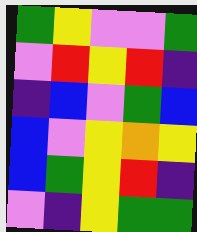[["green", "yellow", "violet", "violet", "green"], ["violet", "red", "yellow", "red", "indigo"], ["indigo", "blue", "violet", "green", "blue"], ["blue", "violet", "yellow", "orange", "yellow"], ["blue", "green", "yellow", "red", "indigo"], ["violet", "indigo", "yellow", "green", "green"]]